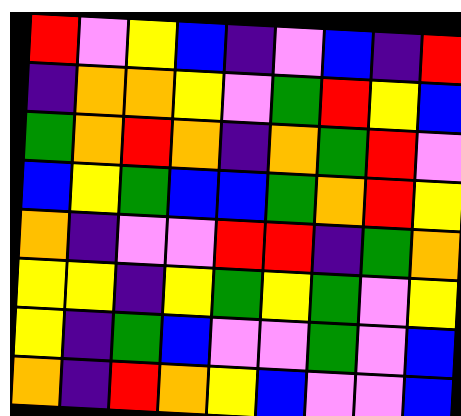[["red", "violet", "yellow", "blue", "indigo", "violet", "blue", "indigo", "red"], ["indigo", "orange", "orange", "yellow", "violet", "green", "red", "yellow", "blue"], ["green", "orange", "red", "orange", "indigo", "orange", "green", "red", "violet"], ["blue", "yellow", "green", "blue", "blue", "green", "orange", "red", "yellow"], ["orange", "indigo", "violet", "violet", "red", "red", "indigo", "green", "orange"], ["yellow", "yellow", "indigo", "yellow", "green", "yellow", "green", "violet", "yellow"], ["yellow", "indigo", "green", "blue", "violet", "violet", "green", "violet", "blue"], ["orange", "indigo", "red", "orange", "yellow", "blue", "violet", "violet", "blue"]]